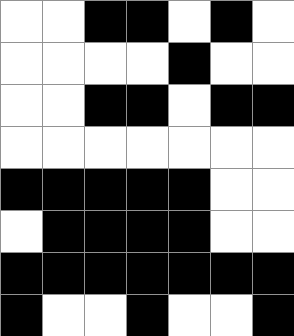[["white", "white", "black", "black", "white", "black", "white"], ["white", "white", "white", "white", "black", "white", "white"], ["white", "white", "black", "black", "white", "black", "black"], ["white", "white", "white", "white", "white", "white", "white"], ["black", "black", "black", "black", "black", "white", "white"], ["white", "black", "black", "black", "black", "white", "white"], ["black", "black", "black", "black", "black", "black", "black"], ["black", "white", "white", "black", "white", "white", "black"]]